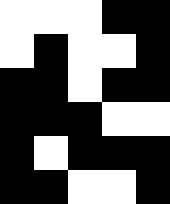[["white", "white", "white", "black", "black"], ["white", "black", "white", "white", "black"], ["black", "black", "white", "black", "black"], ["black", "black", "black", "white", "white"], ["black", "white", "black", "black", "black"], ["black", "black", "white", "white", "black"]]